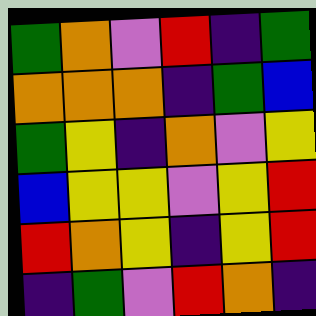[["green", "orange", "violet", "red", "indigo", "green"], ["orange", "orange", "orange", "indigo", "green", "blue"], ["green", "yellow", "indigo", "orange", "violet", "yellow"], ["blue", "yellow", "yellow", "violet", "yellow", "red"], ["red", "orange", "yellow", "indigo", "yellow", "red"], ["indigo", "green", "violet", "red", "orange", "indigo"]]